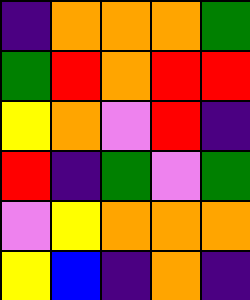[["indigo", "orange", "orange", "orange", "green"], ["green", "red", "orange", "red", "red"], ["yellow", "orange", "violet", "red", "indigo"], ["red", "indigo", "green", "violet", "green"], ["violet", "yellow", "orange", "orange", "orange"], ["yellow", "blue", "indigo", "orange", "indigo"]]